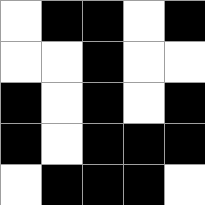[["white", "black", "black", "white", "black"], ["white", "white", "black", "white", "white"], ["black", "white", "black", "white", "black"], ["black", "white", "black", "black", "black"], ["white", "black", "black", "black", "white"]]